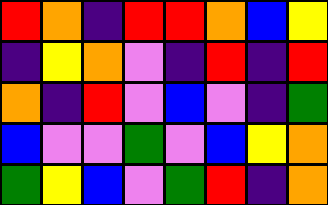[["red", "orange", "indigo", "red", "red", "orange", "blue", "yellow"], ["indigo", "yellow", "orange", "violet", "indigo", "red", "indigo", "red"], ["orange", "indigo", "red", "violet", "blue", "violet", "indigo", "green"], ["blue", "violet", "violet", "green", "violet", "blue", "yellow", "orange"], ["green", "yellow", "blue", "violet", "green", "red", "indigo", "orange"]]